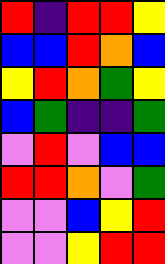[["red", "indigo", "red", "red", "yellow"], ["blue", "blue", "red", "orange", "blue"], ["yellow", "red", "orange", "green", "yellow"], ["blue", "green", "indigo", "indigo", "green"], ["violet", "red", "violet", "blue", "blue"], ["red", "red", "orange", "violet", "green"], ["violet", "violet", "blue", "yellow", "red"], ["violet", "violet", "yellow", "red", "red"]]